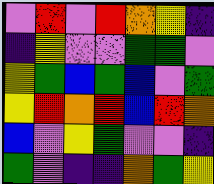[["violet", "red", "violet", "red", "orange", "yellow", "indigo"], ["indigo", "yellow", "violet", "violet", "green", "green", "violet"], ["yellow", "green", "blue", "green", "blue", "violet", "green"], ["yellow", "red", "orange", "red", "blue", "red", "orange"], ["blue", "violet", "yellow", "green", "violet", "violet", "indigo"], ["green", "violet", "indigo", "indigo", "orange", "green", "yellow"]]